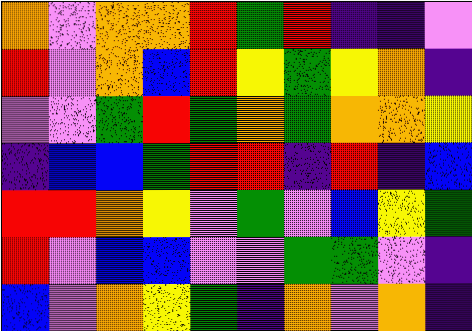[["orange", "violet", "orange", "orange", "red", "green", "red", "indigo", "indigo", "violet"], ["red", "violet", "orange", "blue", "red", "yellow", "green", "yellow", "orange", "indigo"], ["violet", "violet", "green", "red", "green", "orange", "green", "orange", "orange", "yellow"], ["indigo", "blue", "blue", "green", "red", "red", "indigo", "red", "indigo", "blue"], ["red", "red", "orange", "yellow", "violet", "green", "violet", "blue", "yellow", "green"], ["red", "violet", "blue", "blue", "violet", "violet", "green", "green", "violet", "indigo"], ["blue", "violet", "orange", "yellow", "green", "indigo", "orange", "violet", "orange", "indigo"]]